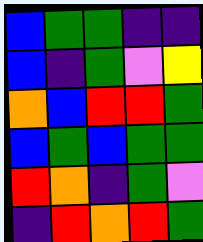[["blue", "green", "green", "indigo", "indigo"], ["blue", "indigo", "green", "violet", "yellow"], ["orange", "blue", "red", "red", "green"], ["blue", "green", "blue", "green", "green"], ["red", "orange", "indigo", "green", "violet"], ["indigo", "red", "orange", "red", "green"]]